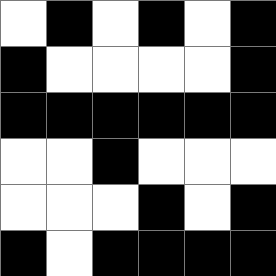[["white", "black", "white", "black", "white", "black"], ["black", "white", "white", "white", "white", "black"], ["black", "black", "black", "black", "black", "black"], ["white", "white", "black", "white", "white", "white"], ["white", "white", "white", "black", "white", "black"], ["black", "white", "black", "black", "black", "black"]]